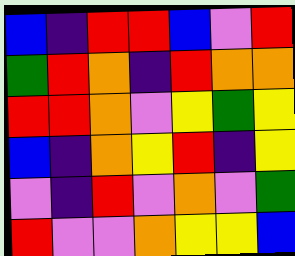[["blue", "indigo", "red", "red", "blue", "violet", "red"], ["green", "red", "orange", "indigo", "red", "orange", "orange"], ["red", "red", "orange", "violet", "yellow", "green", "yellow"], ["blue", "indigo", "orange", "yellow", "red", "indigo", "yellow"], ["violet", "indigo", "red", "violet", "orange", "violet", "green"], ["red", "violet", "violet", "orange", "yellow", "yellow", "blue"]]